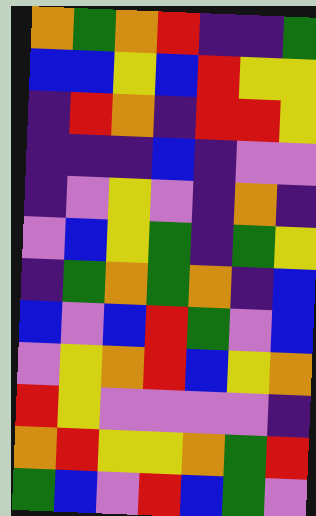[["orange", "green", "orange", "red", "indigo", "indigo", "green"], ["blue", "blue", "yellow", "blue", "red", "yellow", "yellow"], ["indigo", "red", "orange", "indigo", "red", "red", "yellow"], ["indigo", "indigo", "indigo", "blue", "indigo", "violet", "violet"], ["indigo", "violet", "yellow", "violet", "indigo", "orange", "indigo"], ["violet", "blue", "yellow", "green", "indigo", "green", "yellow"], ["indigo", "green", "orange", "green", "orange", "indigo", "blue"], ["blue", "violet", "blue", "red", "green", "violet", "blue"], ["violet", "yellow", "orange", "red", "blue", "yellow", "orange"], ["red", "yellow", "violet", "violet", "violet", "violet", "indigo"], ["orange", "red", "yellow", "yellow", "orange", "green", "red"], ["green", "blue", "violet", "red", "blue", "green", "violet"]]